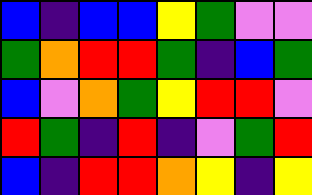[["blue", "indigo", "blue", "blue", "yellow", "green", "violet", "violet"], ["green", "orange", "red", "red", "green", "indigo", "blue", "green"], ["blue", "violet", "orange", "green", "yellow", "red", "red", "violet"], ["red", "green", "indigo", "red", "indigo", "violet", "green", "red"], ["blue", "indigo", "red", "red", "orange", "yellow", "indigo", "yellow"]]